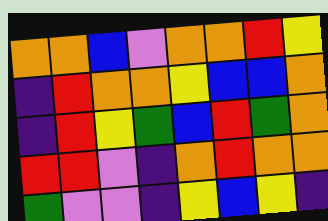[["orange", "orange", "blue", "violet", "orange", "orange", "red", "yellow"], ["indigo", "red", "orange", "orange", "yellow", "blue", "blue", "orange"], ["indigo", "red", "yellow", "green", "blue", "red", "green", "orange"], ["red", "red", "violet", "indigo", "orange", "red", "orange", "orange"], ["green", "violet", "violet", "indigo", "yellow", "blue", "yellow", "indigo"]]